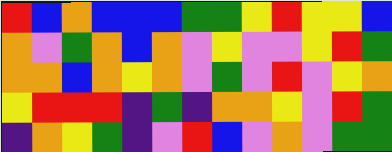[["red", "blue", "orange", "blue", "blue", "blue", "green", "green", "yellow", "red", "yellow", "yellow", "blue"], ["orange", "violet", "green", "orange", "blue", "orange", "violet", "yellow", "violet", "violet", "yellow", "red", "green"], ["orange", "orange", "blue", "orange", "yellow", "orange", "violet", "green", "violet", "red", "violet", "yellow", "orange"], ["yellow", "red", "red", "red", "indigo", "green", "indigo", "orange", "orange", "yellow", "violet", "red", "green"], ["indigo", "orange", "yellow", "green", "indigo", "violet", "red", "blue", "violet", "orange", "violet", "green", "green"]]